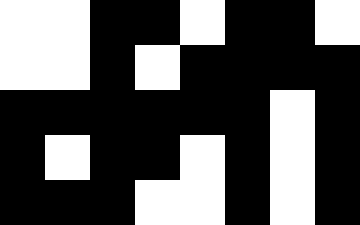[["white", "white", "black", "black", "white", "black", "black", "white"], ["white", "white", "black", "white", "black", "black", "black", "black"], ["black", "black", "black", "black", "black", "black", "white", "black"], ["black", "white", "black", "black", "white", "black", "white", "black"], ["black", "black", "black", "white", "white", "black", "white", "black"]]